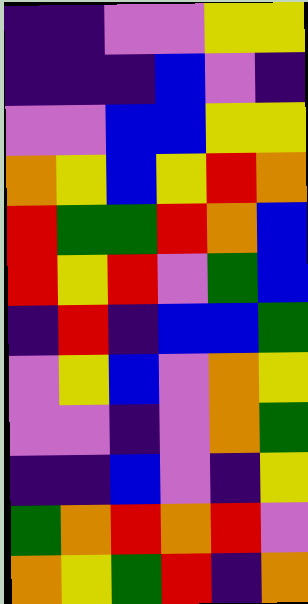[["indigo", "indigo", "violet", "violet", "yellow", "yellow"], ["indigo", "indigo", "indigo", "blue", "violet", "indigo"], ["violet", "violet", "blue", "blue", "yellow", "yellow"], ["orange", "yellow", "blue", "yellow", "red", "orange"], ["red", "green", "green", "red", "orange", "blue"], ["red", "yellow", "red", "violet", "green", "blue"], ["indigo", "red", "indigo", "blue", "blue", "green"], ["violet", "yellow", "blue", "violet", "orange", "yellow"], ["violet", "violet", "indigo", "violet", "orange", "green"], ["indigo", "indigo", "blue", "violet", "indigo", "yellow"], ["green", "orange", "red", "orange", "red", "violet"], ["orange", "yellow", "green", "red", "indigo", "orange"]]